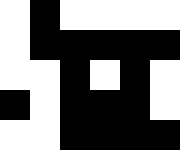[["white", "black", "white", "white", "white", "white"], ["white", "black", "black", "black", "black", "black"], ["white", "white", "black", "white", "black", "white"], ["black", "white", "black", "black", "black", "white"], ["white", "white", "black", "black", "black", "black"]]